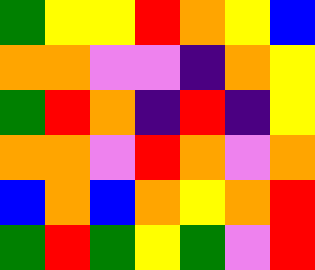[["green", "yellow", "yellow", "red", "orange", "yellow", "blue"], ["orange", "orange", "violet", "violet", "indigo", "orange", "yellow"], ["green", "red", "orange", "indigo", "red", "indigo", "yellow"], ["orange", "orange", "violet", "red", "orange", "violet", "orange"], ["blue", "orange", "blue", "orange", "yellow", "orange", "red"], ["green", "red", "green", "yellow", "green", "violet", "red"]]